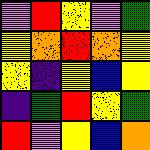[["violet", "red", "yellow", "violet", "green"], ["yellow", "orange", "red", "orange", "yellow"], ["yellow", "indigo", "yellow", "blue", "yellow"], ["indigo", "green", "red", "yellow", "green"], ["red", "violet", "yellow", "blue", "orange"]]